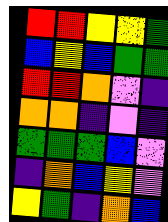[["red", "red", "yellow", "yellow", "green"], ["blue", "yellow", "blue", "green", "green"], ["red", "red", "orange", "violet", "indigo"], ["orange", "orange", "indigo", "violet", "indigo"], ["green", "green", "green", "blue", "violet"], ["indigo", "orange", "blue", "yellow", "violet"], ["yellow", "green", "indigo", "orange", "blue"]]